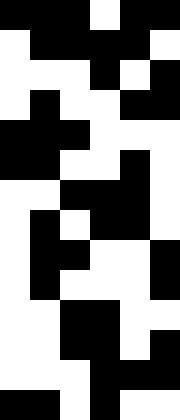[["black", "black", "black", "white", "black", "black"], ["white", "black", "black", "black", "black", "white"], ["white", "white", "white", "black", "white", "black"], ["white", "black", "white", "white", "black", "black"], ["black", "black", "black", "white", "white", "white"], ["black", "black", "white", "white", "black", "white"], ["white", "white", "black", "black", "black", "white"], ["white", "black", "white", "black", "black", "white"], ["white", "black", "black", "white", "white", "black"], ["white", "black", "white", "white", "white", "black"], ["white", "white", "black", "black", "white", "white"], ["white", "white", "black", "black", "white", "black"], ["white", "white", "white", "black", "black", "black"], ["black", "black", "white", "black", "white", "white"]]